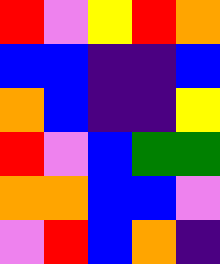[["red", "violet", "yellow", "red", "orange"], ["blue", "blue", "indigo", "indigo", "blue"], ["orange", "blue", "indigo", "indigo", "yellow"], ["red", "violet", "blue", "green", "green"], ["orange", "orange", "blue", "blue", "violet"], ["violet", "red", "blue", "orange", "indigo"]]